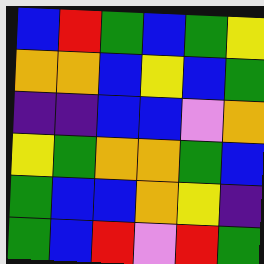[["blue", "red", "green", "blue", "green", "yellow"], ["orange", "orange", "blue", "yellow", "blue", "green"], ["indigo", "indigo", "blue", "blue", "violet", "orange"], ["yellow", "green", "orange", "orange", "green", "blue"], ["green", "blue", "blue", "orange", "yellow", "indigo"], ["green", "blue", "red", "violet", "red", "green"]]